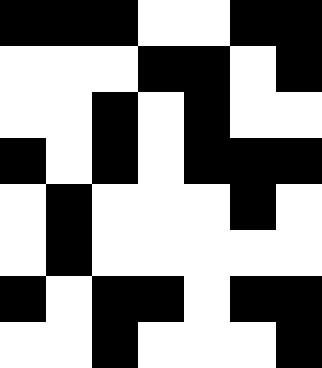[["black", "black", "black", "white", "white", "black", "black"], ["white", "white", "white", "black", "black", "white", "black"], ["white", "white", "black", "white", "black", "white", "white"], ["black", "white", "black", "white", "black", "black", "black"], ["white", "black", "white", "white", "white", "black", "white"], ["white", "black", "white", "white", "white", "white", "white"], ["black", "white", "black", "black", "white", "black", "black"], ["white", "white", "black", "white", "white", "white", "black"]]